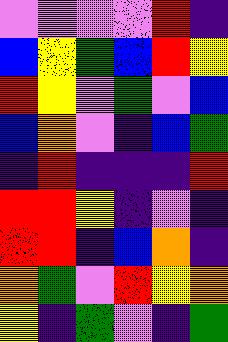[["violet", "violet", "violet", "violet", "red", "indigo"], ["blue", "yellow", "green", "blue", "red", "yellow"], ["red", "yellow", "violet", "green", "violet", "blue"], ["blue", "orange", "violet", "indigo", "blue", "green"], ["indigo", "red", "indigo", "indigo", "indigo", "red"], ["red", "red", "yellow", "indigo", "violet", "indigo"], ["red", "red", "indigo", "blue", "orange", "indigo"], ["orange", "green", "violet", "red", "yellow", "orange"], ["yellow", "indigo", "green", "violet", "indigo", "green"]]